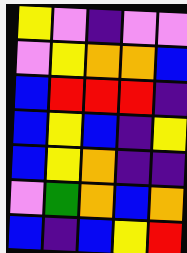[["yellow", "violet", "indigo", "violet", "violet"], ["violet", "yellow", "orange", "orange", "blue"], ["blue", "red", "red", "red", "indigo"], ["blue", "yellow", "blue", "indigo", "yellow"], ["blue", "yellow", "orange", "indigo", "indigo"], ["violet", "green", "orange", "blue", "orange"], ["blue", "indigo", "blue", "yellow", "red"]]